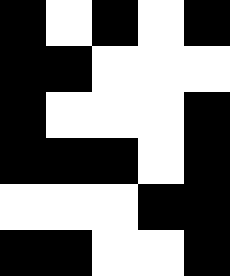[["black", "white", "black", "white", "black"], ["black", "black", "white", "white", "white"], ["black", "white", "white", "white", "black"], ["black", "black", "black", "white", "black"], ["white", "white", "white", "black", "black"], ["black", "black", "white", "white", "black"]]